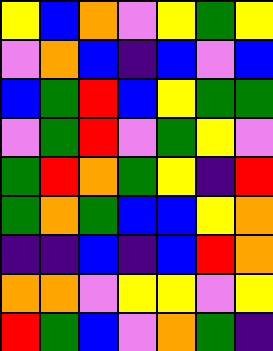[["yellow", "blue", "orange", "violet", "yellow", "green", "yellow"], ["violet", "orange", "blue", "indigo", "blue", "violet", "blue"], ["blue", "green", "red", "blue", "yellow", "green", "green"], ["violet", "green", "red", "violet", "green", "yellow", "violet"], ["green", "red", "orange", "green", "yellow", "indigo", "red"], ["green", "orange", "green", "blue", "blue", "yellow", "orange"], ["indigo", "indigo", "blue", "indigo", "blue", "red", "orange"], ["orange", "orange", "violet", "yellow", "yellow", "violet", "yellow"], ["red", "green", "blue", "violet", "orange", "green", "indigo"]]